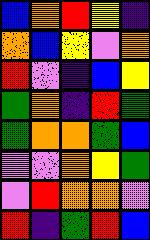[["blue", "orange", "red", "yellow", "indigo"], ["orange", "blue", "yellow", "violet", "orange"], ["red", "violet", "indigo", "blue", "yellow"], ["green", "orange", "indigo", "red", "green"], ["green", "orange", "orange", "green", "blue"], ["violet", "violet", "orange", "yellow", "green"], ["violet", "red", "orange", "orange", "violet"], ["red", "indigo", "green", "red", "blue"]]